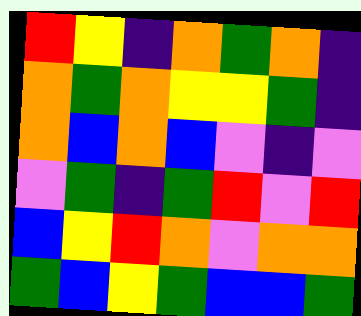[["red", "yellow", "indigo", "orange", "green", "orange", "indigo"], ["orange", "green", "orange", "yellow", "yellow", "green", "indigo"], ["orange", "blue", "orange", "blue", "violet", "indigo", "violet"], ["violet", "green", "indigo", "green", "red", "violet", "red"], ["blue", "yellow", "red", "orange", "violet", "orange", "orange"], ["green", "blue", "yellow", "green", "blue", "blue", "green"]]